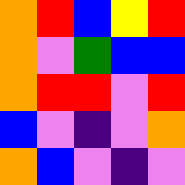[["orange", "red", "blue", "yellow", "red"], ["orange", "violet", "green", "blue", "blue"], ["orange", "red", "red", "violet", "red"], ["blue", "violet", "indigo", "violet", "orange"], ["orange", "blue", "violet", "indigo", "violet"]]